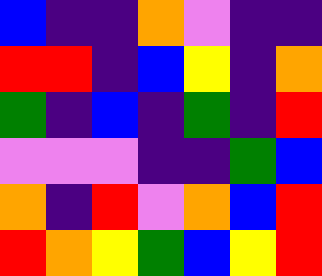[["blue", "indigo", "indigo", "orange", "violet", "indigo", "indigo"], ["red", "red", "indigo", "blue", "yellow", "indigo", "orange"], ["green", "indigo", "blue", "indigo", "green", "indigo", "red"], ["violet", "violet", "violet", "indigo", "indigo", "green", "blue"], ["orange", "indigo", "red", "violet", "orange", "blue", "red"], ["red", "orange", "yellow", "green", "blue", "yellow", "red"]]